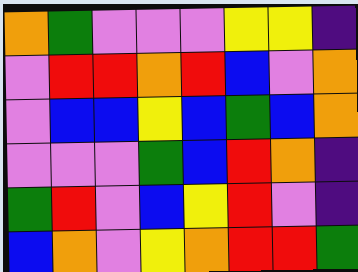[["orange", "green", "violet", "violet", "violet", "yellow", "yellow", "indigo"], ["violet", "red", "red", "orange", "red", "blue", "violet", "orange"], ["violet", "blue", "blue", "yellow", "blue", "green", "blue", "orange"], ["violet", "violet", "violet", "green", "blue", "red", "orange", "indigo"], ["green", "red", "violet", "blue", "yellow", "red", "violet", "indigo"], ["blue", "orange", "violet", "yellow", "orange", "red", "red", "green"]]